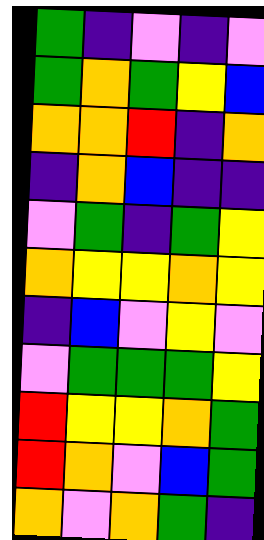[["green", "indigo", "violet", "indigo", "violet"], ["green", "orange", "green", "yellow", "blue"], ["orange", "orange", "red", "indigo", "orange"], ["indigo", "orange", "blue", "indigo", "indigo"], ["violet", "green", "indigo", "green", "yellow"], ["orange", "yellow", "yellow", "orange", "yellow"], ["indigo", "blue", "violet", "yellow", "violet"], ["violet", "green", "green", "green", "yellow"], ["red", "yellow", "yellow", "orange", "green"], ["red", "orange", "violet", "blue", "green"], ["orange", "violet", "orange", "green", "indigo"]]